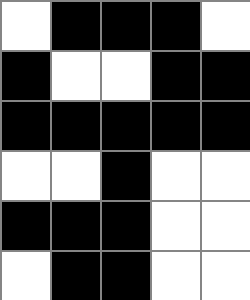[["white", "black", "black", "black", "white"], ["black", "white", "white", "black", "black"], ["black", "black", "black", "black", "black"], ["white", "white", "black", "white", "white"], ["black", "black", "black", "white", "white"], ["white", "black", "black", "white", "white"]]